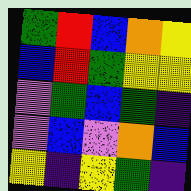[["green", "red", "blue", "orange", "yellow"], ["blue", "red", "green", "yellow", "yellow"], ["violet", "green", "blue", "green", "indigo"], ["violet", "blue", "violet", "orange", "blue"], ["yellow", "indigo", "yellow", "green", "indigo"]]